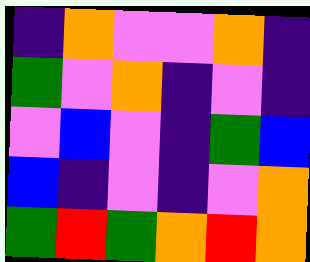[["indigo", "orange", "violet", "violet", "orange", "indigo"], ["green", "violet", "orange", "indigo", "violet", "indigo"], ["violet", "blue", "violet", "indigo", "green", "blue"], ["blue", "indigo", "violet", "indigo", "violet", "orange"], ["green", "red", "green", "orange", "red", "orange"]]